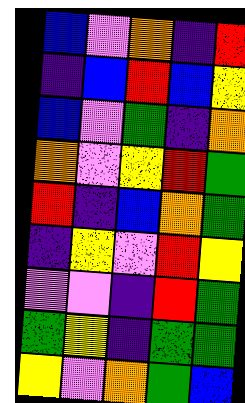[["blue", "violet", "orange", "indigo", "red"], ["indigo", "blue", "red", "blue", "yellow"], ["blue", "violet", "green", "indigo", "orange"], ["orange", "violet", "yellow", "red", "green"], ["red", "indigo", "blue", "orange", "green"], ["indigo", "yellow", "violet", "red", "yellow"], ["violet", "violet", "indigo", "red", "green"], ["green", "yellow", "indigo", "green", "green"], ["yellow", "violet", "orange", "green", "blue"]]